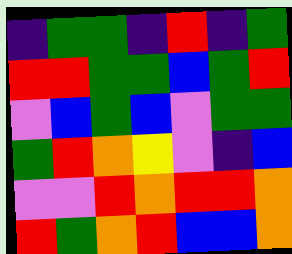[["indigo", "green", "green", "indigo", "red", "indigo", "green"], ["red", "red", "green", "green", "blue", "green", "red"], ["violet", "blue", "green", "blue", "violet", "green", "green"], ["green", "red", "orange", "yellow", "violet", "indigo", "blue"], ["violet", "violet", "red", "orange", "red", "red", "orange"], ["red", "green", "orange", "red", "blue", "blue", "orange"]]